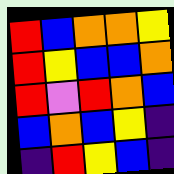[["red", "blue", "orange", "orange", "yellow"], ["red", "yellow", "blue", "blue", "orange"], ["red", "violet", "red", "orange", "blue"], ["blue", "orange", "blue", "yellow", "indigo"], ["indigo", "red", "yellow", "blue", "indigo"]]